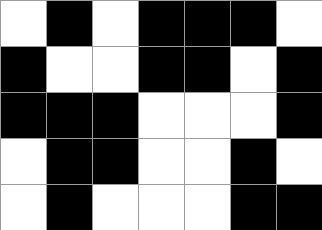[["white", "black", "white", "black", "black", "black", "white"], ["black", "white", "white", "black", "black", "white", "black"], ["black", "black", "black", "white", "white", "white", "black"], ["white", "black", "black", "white", "white", "black", "white"], ["white", "black", "white", "white", "white", "black", "black"]]